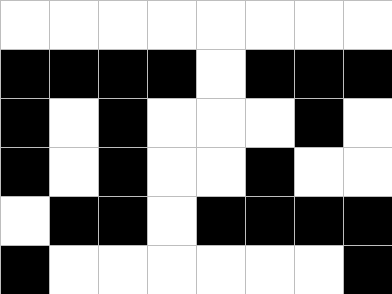[["white", "white", "white", "white", "white", "white", "white", "white"], ["black", "black", "black", "black", "white", "black", "black", "black"], ["black", "white", "black", "white", "white", "white", "black", "white"], ["black", "white", "black", "white", "white", "black", "white", "white"], ["white", "black", "black", "white", "black", "black", "black", "black"], ["black", "white", "white", "white", "white", "white", "white", "black"]]